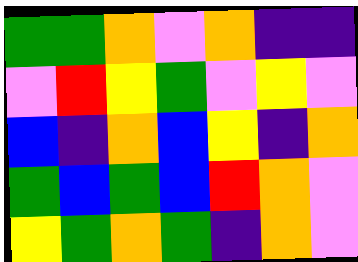[["green", "green", "orange", "violet", "orange", "indigo", "indigo"], ["violet", "red", "yellow", "green", "violet", "yellow", "violet"], ["blue", "indigo", "orange", "blue", "yellow", "indigo", "orange"], ["green", "blue", "green", "blue", "red", "orange", "violet"], ["yellow", "green", "orange", "green", "indigo", "orange", "violet"]]